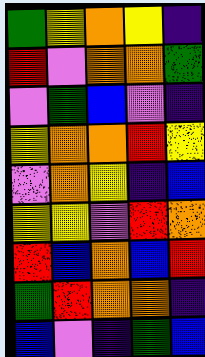[["green", "yellow", "orange", "yellow", "indigo"], ["red", "violet", "orange", "orange", "green"], ["violet", "green", "blue", "violet", "indigo"], ["yellow", "orange", "orange", "red", "yellow"], ["violet", "orange", "yellow", "indigo", "blue"], ["yellow", "yellow", "violet", "red", "orange"], ["red", "blue", "orange", "blue", "red"], ["green", "red", "orange", "orange", "indigo"], ["blue", "violet", "indigo", "green", "blue"]]